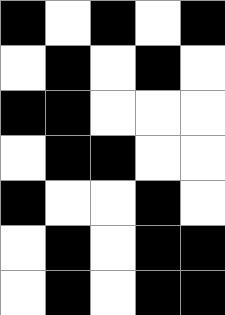[["black", "white", "black", "white", "black"], ["white", "black", "white", "black", "white"], ["black", "black", "white", "white", "white"], ["white", "black", "black", "white", "white"], ["black", "white", "white", "black", "white"], ["white", "black", "white", "black", "black"], ["white", "black", "white", "black", "black"]]